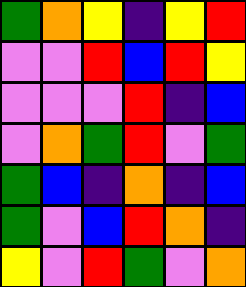[["green", "orange", "yellow", "indigo", "yellow", "red"], ["violet", "violet", "red", "blue", "red", "yellow"], ["violet", "violet", "violet", "red", "indigo", "blue"], ["violet", "orange", "green", "red", "violet", "green"], ["green", "blue", "indigo", "orange", "indigo", "blue"], ["green", "violet", "blue", "red", "orange", "indigo"], ["yellow", "violet", "red", "green", "violet", "orange"]]